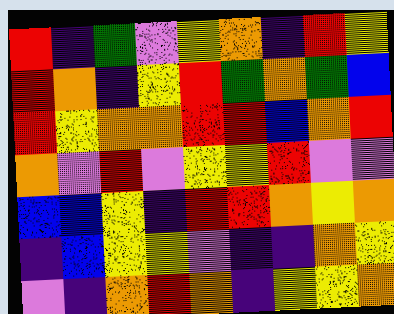[["red", "indigo", "green", "violet", "yellow", "orange", "indigo", "red", "yellow"], ["red", "orange", "indigo", "yellow", "red", "green", "orange", "green", "blue"], ["red", "yellow", "orange", "orange", "red", "red", "blue", "orange", "red"], ["orange", "violet", "red", "violet", "yellow", "yellow", "red", "violet", "violet"], ["blue", "blue", "yellow", "indigo", "red", "red", "orange", "yellow", "orange"], ["indigo", "blue", "yellow", "yellow", "violet", "indigo", "indigo", "orange", "yellow"], ["violet", "indigo", "orange", "red", "orange", "indigo", "yellow", "yellow", "orange"]]